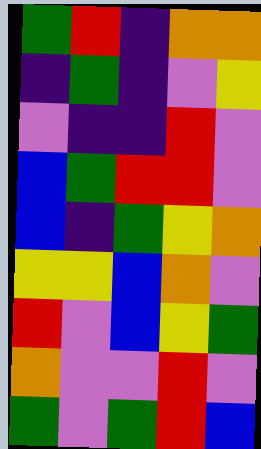[["green", "red", "indigo", "orange", "orange"], ["indigo", "green", "indigo", "violet", "yellow"], ["violet", "indigo", "indigo", "red", "violet"], ["blue", "green", "red", "red", "violet"], ["blue", "indigo", "green", "yellow", "orange"], ["yellow", "yellow", "blue", "orange", "violet"], ["red", "violet", "blue", "yellow", "green"], ["orange", "violet", "violet", "red", "violet"], ["green", "violet", "green", "red", "blue"]]